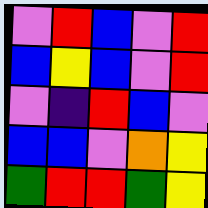[["violet", "red", "blue", "violet", "red"], ["blue", "yellow", "blue", "violet", "red"], ["violet", "indigo", "red", "blue", "violet"], ["blue", "blue", "violet", "orange", "yellow"], ["green", "red", "red", "green", "yellow"]]